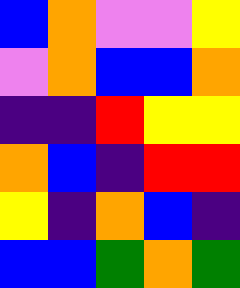[["blue", "orange", "violet", "violet", "yellow"], ["violet", "orange", "blue", "blue", "orange"], ["indigo", "indigo", "red", "yellow", "yellow"], ["orange", "blue", "indigo", "red", "red"], ["yellow", "indigo", "orange", "blue", "indigo"], ["blue", "blue", "green", "orange", "green"]]